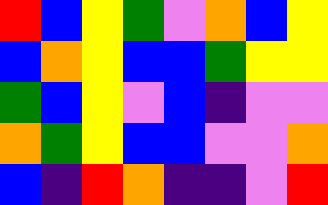[["red", "blue", "yellow", "green", "violet", "orange", "blue", "yellow"], ["blue", "orange", "yellow", "blue", "blue", "green", "yellow", "yellow"], ["green", "blue", "yellow", "violet", "blue", "indigo", "violet", "violet"], ["orange", "green", "yellow", "blue", "blue", "violet", "violet", "orange"], ["blue", "indigo", "red", "orange", "indigo", "indigo", "violet", "red"]]